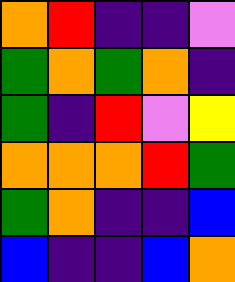[["orange", "red", "indigo", "indigo", "violet"], ["green", "orange", "green", "orange", "indigo"], ["green", "indigo", "red", "violet", "yellow"], ["orange", "orange", "orange", "red", "green"], ["green", "orange", "indigo", "indigo", "blue"], ["blue", "indigo", "indigo", "blue", "orange"]]